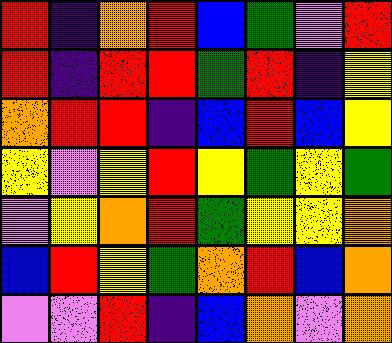[["red", "indigo", "orange", "red", "blue", "green", "violet", "red"], ["red", "indigo", "red", "red", "green", "red", "indigo", "yellow"], ["orange", "red", "red", "indigo", "blue", "red", "blue", "yellow"], ["yellow", "violet", "yellow", "red", "yellow", "green", "yellow", "green"], ["violet", "yellow", "orange", "red", "green", "yellow", "yellow", "orange"], ["blue", "red", "yellow", "green", "orange", "red", "blue", "orange"], ["violet", "violet", "red", "indigo", "blue", "orange", "violet", "orange"]]